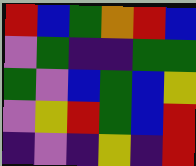[["red", "blue", "green", "orange", "red", "blue"], ["violet", "green", "indigo", "indigo", "green", "green"], ["green", "violet", "blue", "green", "blue", "yellow"], ["violet", "yellow", "red", "green", "blue", "red"], ["indigo", "violet", "indigo", "yellow", "indigo", "red"]]